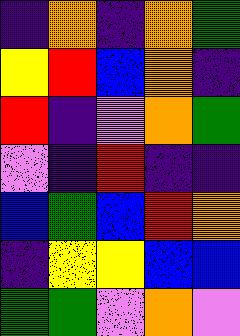[["indigo", "orange", "indigo", "orange", "green"], ["yellow", "red", "blue", "orange", "indigo"], ["red", "indigo", "violet", "orange", "green"], ["violet", "indigo", "red", "indigo", "indigo"], ["blue", "green", "blue", "red", "orange"], ["indigo", "yellow", "yellow", "blue", "blue"], ["green", "green", "violet", "orange", "violet"]]